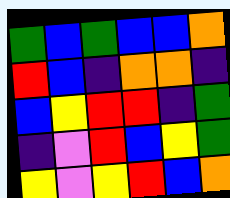[["green", "blue", "green", "blue", "blue", "orange"], ["red", "blue", "indigo", "orange", "orange", "indigo"], ["blue", "yellow", "red", "red", "indigo", "green"], ["indigo", "violet", "red", "blue", "yellow", "green"], ["yellow", "violet", "yellow", "red", "blue", "orange"]]